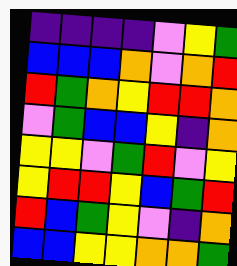[["indigo", "indigo", "indigo", "indigo", "violet", "yellow", "green"], ["blue", "blue", "blue", "orange", "violet", "orange", "red"], ["red", "green", "orange", "yellow", "red", "red", "orange"], ["violet", "green", "blue", "blue", "yellow", "indigo", "orange"], ["yellow", "yellow", "violet", "green", "red", "violet", "yellow"], ["yellow", "red", "red", "yellow", "blue", "green", "red"], ["red", "blue", "green", "yellow", "violet", "indigo", "orange"], ["blue", "blue", "yellow", "yellow", "orange", "orange", "green"]]